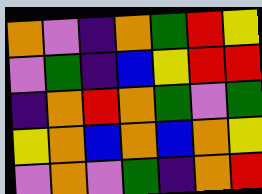[["orange", "violet", "indigo", "orange", "green", "red", "yellow"], ["violet", "green", "indigo", "blue", "yellow", "red", "red"], ["indigo", "orange", "red", "orange", "green", "violet", "green"], ["yellow", "orange", "blue", "orange", "blue", "orange", "yellow"], ["violet", "orange", "violet", "green", "indigo", "orange", "red"]]